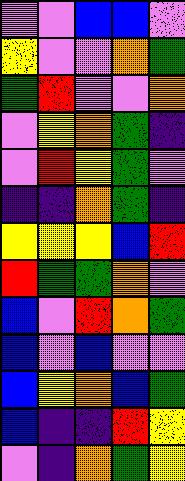[["violet", "violet", "blue", "blue", "violet"], ["yellow", "violet", "violet", "orange", "green"], ["green", "red", "violet", "violet", "orange"], ["violet", "yellow", "orange", "green", "indigo"], ["violet", "red", "yellow", "green", "violet"], ["indigo", "indigo", "orange", "green", "indigo"], ["yellow", "yellow", "yellow", "blue", "red"], ["red", "green", "green", "orange", "violet"], ["blue", "violet", "red", "orange", "green"], ["blue", "violet", "blue", "violet", "violet"], ["blue", "yellow", "orange", "blue", "green"], ["blue", "indigo", "indigo", "red", "yellow"], ["violet", "indigo", "orange", "green", "yellow"]]